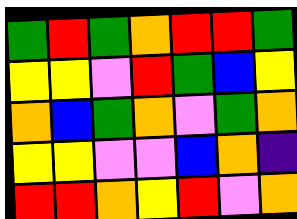[["green", "red", "green", "orange", "red", "red", "green"], ["yellow", "yellow", "violet", "red", "green", "blue", "yellow"], ["orange", "blue", "green", "orange", "violet", "green", "orange"], ["yellow", "yellow", "violet", "violet", "blue", "orange", "indigo"], ["red", "red", "orange", "yellow", "red", "violet", "orange"]]